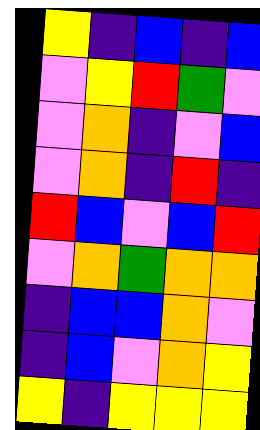[["yellow", "indigo", "blue", "indigo", "blue"], ["violet", "yellow", "red", "green", "violet"], ["violet", "orange", "indigo", "violet", "blue"], ["violet", "orange", "indigo", "red", "indigo"], ["red", "blue", "violet", "blue", "red"], ["violet", "orange", "green", "orange", "orange"], ["indigo", "blue", "blue", "orange", "violet"], ["indigo", "blue", "violet", "orange", "yellow"], ["yellow", "indigo", "yellow", "yellow", "yellow"]]